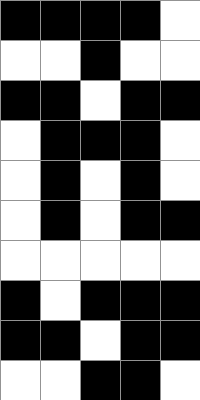[["black", "black", "black", "black", "white"], ["white", "white", "black", "white", "white"], ["black", "black", "white", "black", "black"], ["white", "black", "black", "black", "white"], ["white", "black", "white", "black", "white"], ["white", "black", "white", "black", "black"], ["white", "white", "white", "white", "white"], ["black", "white", "black", "black", "black"], ["black", "black", "white", "black", "black"], ["white", "white", "black", "black", "white"]]